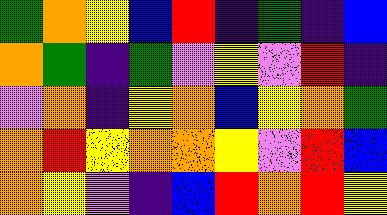[["green", "orange", "yellow", "blue", "red", "indigo", "green", "indigo", "blue"], ["orange", "green", "indigo", "green", "violet", "yellow", "violet", "red", "indigo"], ["violet", "orange", "indigo", "yellow", "orange", "blue", "yellow", "orange", "green"], ["orange", "red", "yellow", "orange", "orange", "yellow", "violet", "red", "blue"], ["orange", "yellow", "violet", "indigo", "blue", "red", "orange", "red", "yellow"]]